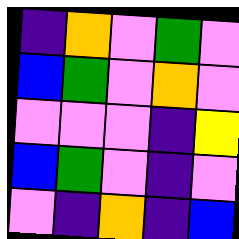[["indigo", "orange", "violet", "green", "violet"], ["blue", "green", "violet", "orange", "violet"], ["violet", "violet", "violet", "indigo", "yellow"], ["blue", "green", "violet", "indigo", "violet"], ["violet", "indigo", "orange", "indigo", "blue"]]